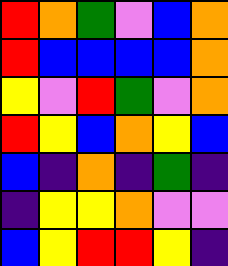[["red", "orange", "green", "violet", "blue", "orange"], ["red", "blue", "blue", "blue", "blue", "orange"], ["yellow", "violet", "red", "green", "violet", "orange"], ["red", "yellow", "blue", "orange", "yellow", "blue"], ["blue", "indigo", "orange", "indigo", "green", "indigo"], ["indigo", "yellow", "yellow", "orange", "violet", "violet"], ["blue", "yellow", "red", "red", "yellow", "indigo"]]